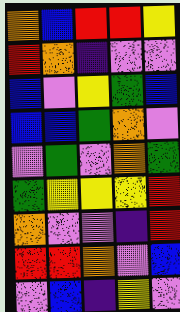[["orange", "blue", "red", "red", "yellow"], ["red", "orange", "indigo", "violet", "violet"], ["blue", "violet", "yellow", "green", "blue"], ["blue", "blue", "green", "orange", "violet"], ["violet", "green", "violet", "orange", "green"], ["green", "yellow", "yellow", "yellow", "red"], ["orange", "violet", "violet", "indigo", "red"], ["red", "red", "orange", "violet", "blue"], ["violet", "blue", "indigo", "yellow", "violet"]]